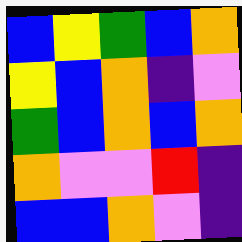[["blue", "yellow", "green", "blue", "orange"], ["yellow", "blue", "orange", "indigo", "violet"], ["green", "blue", "orange", "blue", "orange"], ["orange", "violet", "violet", "red", "indigo"], ["blue", "blue", "orange", "violet", "indigo"]]